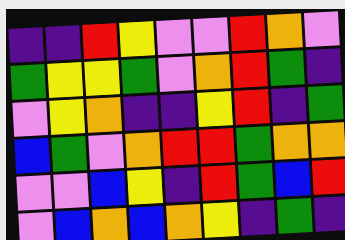[["indigo", "indigo", "red", "yellow", "violet", "violet", "red", "orange", "violet"], ["green", "yellow", "yellow", "green", "violet", "orange", "red", "green", "indigo"], ["violet", "yellow", "orange", "indigo", "indigo", "yellow", "red", "indigo", "green"], ["blue", "green", "violet", "orange", "red", "red", "green", "orange", "orange"], ["violet", "violet", "blue", "yellow", "indigo", "red", "green", "blue", "red"], ["violet", "blue", "orange", "blue", "orange", "yellow", "indigo", "green", "indigo"]]